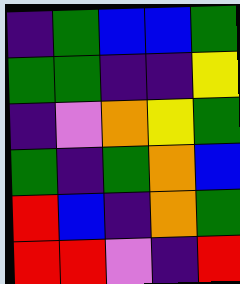[["indigo", "green", "blue", "blue", "green"], ["green", "green", "indigo", "indigo", "yellow"], ["indigo", "violet", "orange", "yellow", "green"], ["green", "indigo", "green", "orange", "blue"], ["red", "blue", "indigo", "orange", "green"], ["red", "red", "violet", "indigo", "red"]]